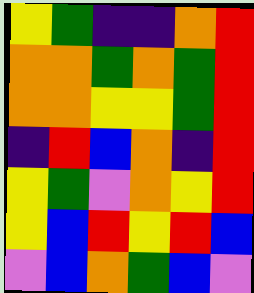[["yellow", "green", "indigo", "indigo", "orange", "red"], ["orange", "orange", "green", "orange", "green", "red"], ["orange", "orange", "yellow", "yellow", "green", "red"], ["indigo", "red", "blue", "orange", "indigo", "red"], ["yellow", "green", "violet", "orange", "yellow", "red"], ["yellow", "blue", "red", "yellow", "red", "blue"], ["violet", "blue", "orange", "green", "blue", "violet"]]